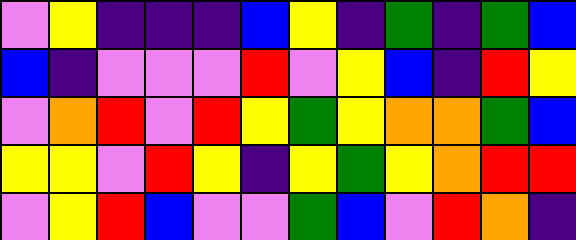[["violet", "yellow", "indigo", "indigo", "indigo", "blue", "yellow", "indigo", "green", "indigo", "green", "blue"], ["blue", "indigo", "violet", "violet", "violet", "red", "violet", "yellow", "blue", "indigo", "red", "yellow"], ["violet", "orange", "red", "violet", "red", "yellow", "green", "yellow", "orange", "orange", "green", "blue"], ["yellow", "yellow", "violet", "red", "yellow", "indigo", "yellow", "green", "yellow", "orange", "red", "red"], ["violet", "yellow", "red", "blue", "violet", "violet", "green", "blue", "violet", "red", "orange", "indigo"]]